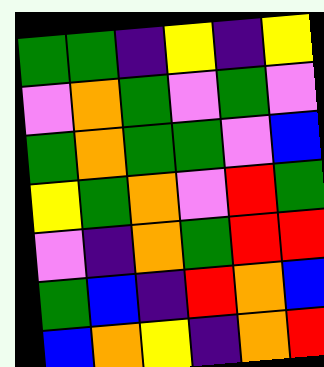[["green", "green", "indigo", "yellow", "indigo", "yellow"], ["violet", "orange", "green", "violet", "green", "violet"], ["green", "orange", "green", "green", "violet", "blue"], ["yellow", "green", "orange", "violet", "red", "green"], ["violet", "indigo", "orange", "green", "red", "red"], ["green", "blue", "indigo", "red", "orange", "blue"], ["blue", "orange", "yellow", "indigo", "orange", "red"]]